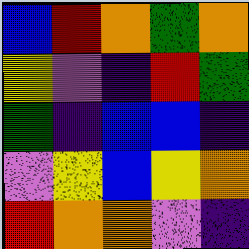[["blue", "red", "orange", "green", "orange"], ["yellow", "violet", "indigo", "red", "green"], ["green", "indigo", "blue", "blue", "indigo"], ["violet", "yellow", "blue", "yellow", "orange"], ["red", "orange", "orange", "violet", "indigo"]]